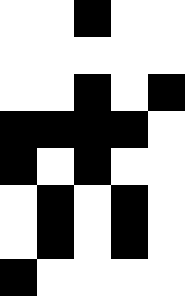[["white", "white", "black", "white", "white"], ["white", "white", "white", "white", "white"], ["white", "white", "black", "white", "black"], ["black", "black", "black", "black", "white"], ["black", "white", "black", "white", "white"], ["white", "black", "white", "black", "white"], ["white", "black", "white", "black", "white"], ["black", "white", "white", "white", "white"]]